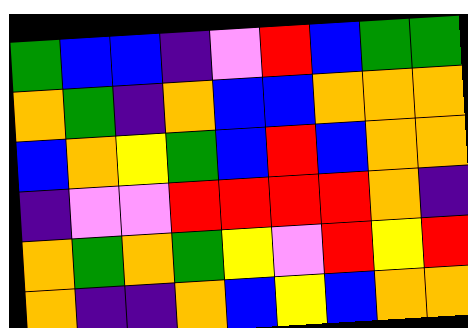[["green", "blue", "blue", "indigo", "violet", "red", "blue", "green", "green"], ["orange", "green", "indigo", "orange", "blue", "blue", "orange", "orange", "orange"], ["blue", "orange", "yellow", "green", "blue", "red", "blue", "orange", "orange"], ["indigo", "violet", "violet", "red", "red", "red", "red", "orange", "indigo"], ["orange", "green", "orange", "green", "yellow", "violet", "red", "yellow", "red"], ["orange", "indigo", "indigo", "orange", "blue", "yellow", "blue", "orange", "orange"]]